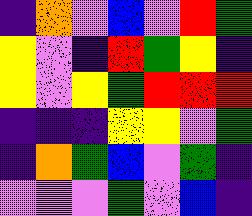[["indigo", "orange", "violet", "blue", "violet", "red", "green"], ["yellow", "violet", "indigo", "red", "green", "yellow", "indigo"], ["yellow", "violet", "yellow", "green", "red", "red", "red"], ["indigo", "indigo", "indigo", "yellow", "yellow", "violet", "green"], ["indigo", "orange", "green", "blue", "violet", "green", "indigo"], ["violet", "violet", "violet", "green", "violet", "blue", "indigo"]]